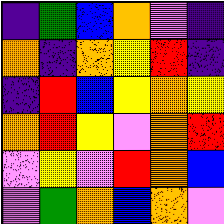[["indigo", "green", "blue", "orange", "violet", "indigo"], ["orange", "indigo", "orange", "yellow", "red", "indigo"], ["indigo", "red", "blue", "yellow", "orange", "yellow"], ["orange", "red", "yellow", "violet", "orange", "red"], ["violet", "yellow", "violet", "red", "orange", "blue"], ["violet", "green", "orange", "blue", "orange", "violet"]]